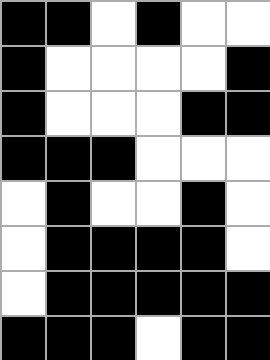[["black", "black", "white", "black", "white", "white"], ["black", "white", "white", "white", "white", "black"], ["black", "white", "white", "white", "black", "black"], ["black", "black", "black", "white", "white", "white"], ["white", "black", "white", "white", "black", "white"], ["white", "black", "black", "black", "black", "white"], ["white", "black", "black", "black", "black", "black"], ["black", "black", "black", "white", "black", "black"]]